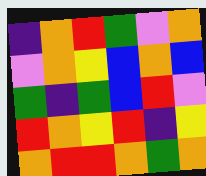[["indigo", "orange", "red", "green", "violet", "orange"], ["violet", "orange", "yellow", "blue", "orange", "blue"], ["green", "indigo", "green", "blue", "red", "violet"], ["red", "orange", "yellow", "red", "indigo", "yellow"], ["orange", "red", "red", "orange", "green", "orange"]]